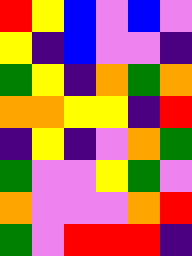[["red", "yellow", "blue", "violet", "blue", "violet"], ["yellow", "indigo", "blue", "violet", "violet", "indigo"], ["green", "yellow", "indigo", "orange", "green", "orange"], ["orange", "orange", "yellow", "yellow", "indigo", "red"], ["indigo", "yellow", "indigo", "violet", "orange", "green"], ["green", "violet", "violet", "yellow", "green", "violet"], ["orange", "violet", "violet", "violet", "orange", "red"], ["green", "violet", "red", "red", "red", "indigo"]]